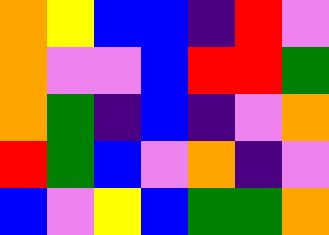[["orange", "yellow", "blue", "blue", "indigo", "red", "violet"], ["orange", "violet", "violet", "blue", "red", "red", "green"], ["orange", "green", "indigo", "blue", "indigo", "violet", "orange"], ["red", "green", "blue", "violet", "orange", "indigo", "violet"], ["blue", "violet", "yellow", "blue", "green", "green", "orange"]]